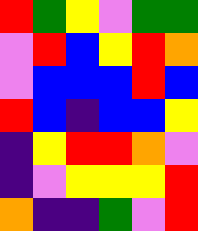[["red", "green", "yellow", "violet", "green", "green"], ["violet", "red", "blue", "yellow", "red", "orange"], ["violet", "blue", "blue", "blue", "red", "blue"], ["red", "blue", "indigo", "blue", "blue", "yellow"], ["indigo", "yellow", "red", "red", "orange", "violet"], ["indigo", "violet", "yellow", "yellow", "yellow", "red"], ["orange", "indigo", "indigo", "green", "violet", "red"]]